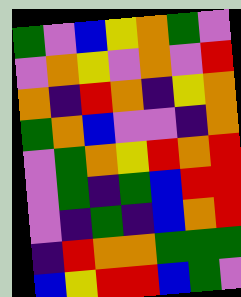[["green", "violet", "blue", "yellow", "orange", "green", "violet"], ["violet", "orange", "yellow", "violet", "orange", "violet", "red"], ["orange", "indigo", "red", "orange", "indigo", "yellow", "orange"], ["green", "orange", "blue", "violet", "violet", "indigo", "orange"], ["violet", "green", "orange", "yellow", "red", "orange", "red"], ["violet", "green", "indigo", "green", "blue", "red", "red"], ["violet", "indigo", "green", "indigo", "blue", "orange", "red"], ["indigo", "red", "orange", "orange", "green", "green", "green"], ["blue", "yellow", "red", "red", "blue", "green", "violet"]]